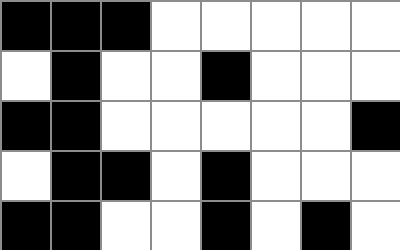[["black", "black", "black", "white", "white", "white", "white", "white"], ["white", "black", "white", "white", "black", "white", "white", "white"], ["black", "black", "white", "white", "white", "white", "white", "black"], ["white", "black", "black", "white", "black", "white", "white", "white"], ["black", "black", "white", "white", "black", "white", "black", "white"]]